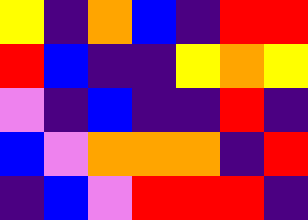[["yellow", "indigo", "orange", "blue", "indigo", "red", "red"], ["red", "blue", "indigo", "indigo", "yellow", "orange", "yellow"], ["violet", "indigo", "blue", "indigo", "indigo", "red", "indigo"], ["blue", "violet", "orange", "orange", "orange", "indigo", "red"], ["indigo", "blue", "violet", "red", "red", "red", "indigo"]]